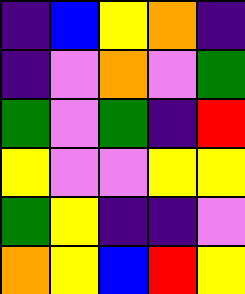[["indigo", "blue", "yellow", "orange", "indigo"], ["indigo", "violet", "orange", "violet", "green"], ["green", "violet", "green", "indigo", "red"], ["yellow", "violet", "violet", "yellow", "yellow"], ["green", "yellow", "indigo", "indigo", "violet"], ["orange", "yellow", "blue", "red", "yellow"]]